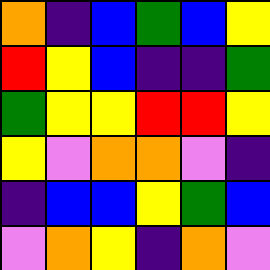[["orange", "indigo", "blue", "green", "blue", "yellow"], ["red", "yellow", "blue", "indigo", "indigo", "green"], ["green", "yellow", "yellow", "red", "red", "yellow"], ["yellow", "violet", "orange", "orange", "violet", "indigo"], ["indigo", "blue", "blue", "yellow", "green", "blue"], ["violet", "orange", "yellow", "indigo", "orange", "violet"]]